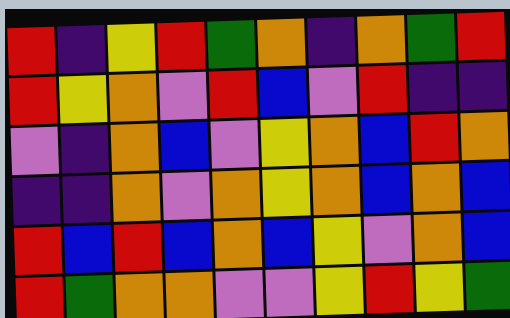[["red", "indigo", "yellow", "red", "green", "orange", "indigo", "orange", "green", "red"], ["red", "yellow", "orange", "violet", "red", "blue", "violet", "red", "indigo", "indigo"], ["violet", "indigo", "orange", "blue", "violet", "yellow", "orange", "blue", "red", "orange"], ["indigo", "indigo", "orange", "violet", "orange", "yellow", "orange", "blue", "orange", "blue"], ["red", "blue", "red", "blue", "orange", "blue", "yellow", "violet", "orange", "blue"], ["red", "green", "orange", "orange", "violet", "violet", "yellow", "red", "yellow", "green"]]